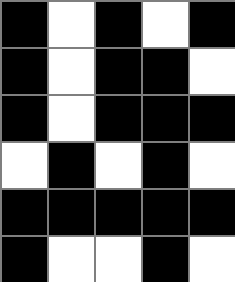[["black", "white", "black", "white", "black"], ["black", "white", "black", "black", "white"], ["black", "white", "black", "black", "black"], ["white", "black", "white", "black", "white"], ["black", "black", "black", "black", "black"], ["black", "white", "white", "black", "white"]]